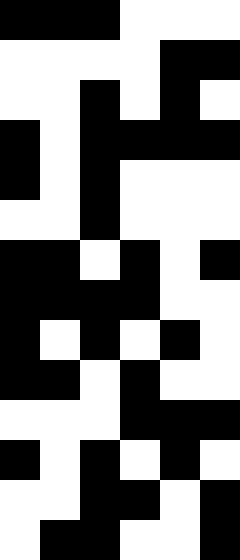[["black", "black", "black", "white", "white", "white"], ["white", "white", "white", "white", "black", "black"], ["white", "white", "black", "white", "black", "white"], ["black", "white", "black", "black", "black", "black"], ["black", "white", "black", "white", "white", "white"], ["white", "white", "black", "white", "white", "white"], ["black", "black", "white", "black", "white", "black"], ["black", "black", "black", "black", "white", "white"], ["black", "white", "black", "white", "black", "white"], ["black", "black", "white", "black", "white", "white"], ["white", "white", "white", "black", "black", "black"], ["black", "white", "black", "white", "black", "white"], ["white", "white", "black", "black", "white", "black"], ["white", "black", "black", "white", "white", "black"]]